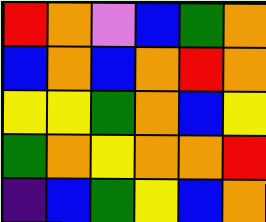[["red", "orange", "violet", "blue", "green", "orange"], ["blue", "orange", "blue", "orange", "red", "orange"], ["yellow", "yellow", "green", "orange", "blue", "yellow"], ["green", "orange", "yellow", "orange", "orange", "red"], ["indigo", "blue", "green", "yellow", "blue", "orange"]]